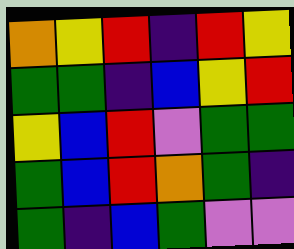[["orange", "yellow", "red", "indigo", "red", "yellow"], ["green", "green", "indigo", "blue", "yellow", "red"], ["yellow", "blue", "red", "violet", "green", "green"], ["green", "blue", "red", "orange", "green", "indigo"], ["green", "indigo", "blue", "green", "violet", "violet"]]